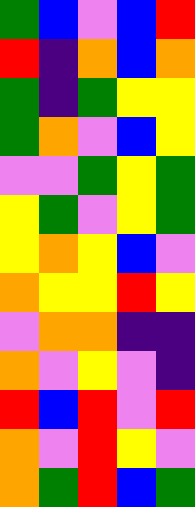[["green", "blue", "violet", "blue", "red"], ["red", "indigo", "orange", "blue", "orange"], ["green", "indigo", "green", "yellow", "yellow"], ["green", "orange", "violet", "blue", "yellow"], ["violet", "violet", "green", "yellow", "green"], ["yellow", "green", "violet", "yellow", "green"], ["yellow", "orange", "yellow", "blue", "violet"], ["orange", "yellow", "yellow", "red", "yellow"], ["violet", "orange", "orange", "indigo", "indigo"], ["orange", "violet", "yellow", "violet", "indigo"], ["red", "blue", "red", "violet", "red"], ["orange", "violet", "red", "yellow", "violet"], ["orange", "green", "red", "blue", "green"]]